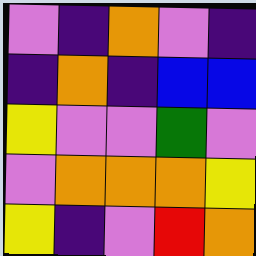[["violet", "indigo", "orange", "violet", "indigo"], ["indigo", "orange", "indigo", "blue", "blue"], ["yellow", "violet", "violet", "green", "violet"], ["violet", "orange", "orange", "orange", "yellow"], ["yellow", "indigo", "violet", "red", "orange"]]